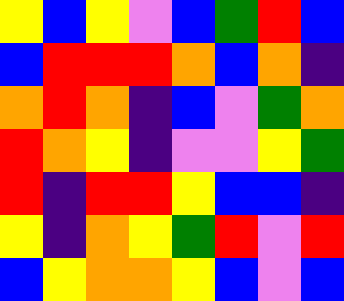[["yellow", "blue", "yellow", "violet", "blue", "green", "red", "blue"], ["blue", "red", "red", "red", "orange", "blue", "orange", "indigo"], ["orange", "red", "orange", "indigo", "blue", "violet", "green", "orange"], ["red", "orange", "yellow", "indigo", "violet", "violet", "yellow", "green"], ["red", "indigo", "red", "red", "yellow", "blue", "blue", "indigo"], ["yellow", "indigo", "orange", "yellow", "green", "red", "violet", "red"], ["blue", "yellow", "orange", "orange", "yellow", "blue", "violet", "blue"]]